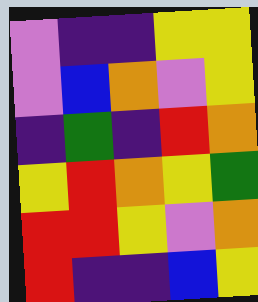[["violet", "indigo", "indigo", "yellow", "yellow"], ["violet", "blue", "orange", "violet", "yellow"], ["indigo", "green", "indigo", "red", "orange"], ["yellow", "red", "orange", "yellow", "green"], ["red", "red", "yellow", "violet", "orange"], ["red", "indigo", "indigo", "blue", "yellow"]]